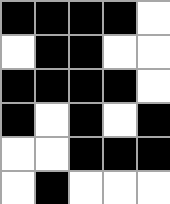[["black", "black", "black", "black", "white"], ["white", "black", "black", "white", "white"], ["black", "black", "black", "black", "white"], ["black", "white", "black", "white", "black"], ["white", "white", "black", "black", "black"], ["white", "black", "white", "white", "white"]]